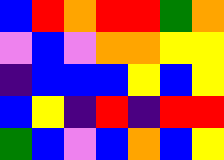[["blue", "red", "orange", "red", "red", "green", "orange"], ["violet", "blue", "violet", "orange", "orange", "yellow", "yellow"], ["indigo", "blue", "blue", "blue", "yellow", "blue", "yellow"], ["blue", "yellow", "indigo", "red", "indigo", "red", "red"], ["green", "blue", "violet", "blue", "orange", "blue", "yellow"]]